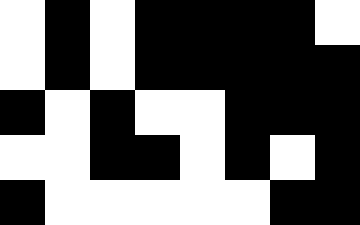[["white", "black", "white", "black", "black", "black", "black", "white"], ["white", "black", "white", "black", "black", "black", "black", "black"], ["black", "white", "black", "white", "white", "black", "black", "black"], ["white", "white", "black", "black", "white", "black", "white", "black"], ["black", "white", "white", "white", "white", "white", "black", "black"]]